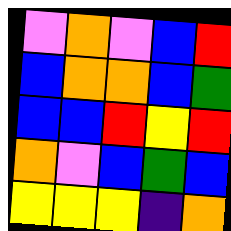[["violet", "orange", "violet", "blue", "red"], ["blue", "orange", "orange", "blue", "green"], ["blue", "blue", "red", "yellow", "red"], ["orange", "violet", "blue", "green", "blue"], ["yellow", "yellow", "yellow", "indigo", "orange"]]